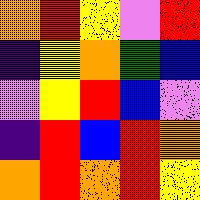[["orange", "red", "yellow", "violet", "red"], ["indigo", "yellow", "orange", "green", "blue"], ["violet", "yellow", "red", "blue", "violet"], ["indigo", "red", "blue", "red", "orange"], ["orange", "red", "orange", "red", "yellow"]]